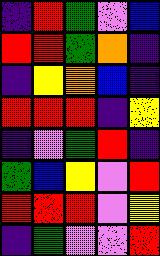[["indigo", "red", "green", "violet", "blue"], ["red", "red", "green", "orange", "indigo"], ["indigo", "yellow", "orange", "blue", "indigo"], ["red", "red", "red", "indigo", "yellow"], ["indigo", "violet", "green", "red", "indigo"], ["green", "blue", "yellow", "violet", "red"], ["red", "red", "red", "violet", "yellow"], ["indigo", "green", "violet", "violet", "red"]]